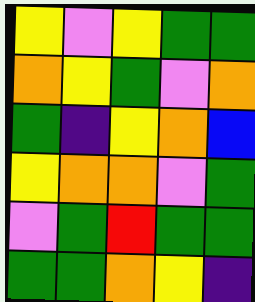[["yellow", "violet", "yellow", "green", "green"], ["orange", "yellow", "green", "violet", "orange"], ["green", "indigo", "yellow", "orange", "blue"], ["yellow", "orange", "orange", "violet", "green"], ["violet", "green", "red", "green", "green"], ["green", "green", "orange", "yellow", "indigo"]]